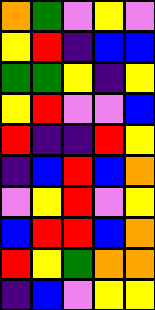[["orange", "green", "violet", "yellow", "violet"], ["yellow", "red", "indigo", "blue", "blue"], ["green", "green", "yellow", "indigo", "yellow"], ["yellow", "red", "violet", "violet", "blue"], ["red", "indigo", "indigo", "red", "yellow"], ["indigo", "blue", "red", "blue", "orange"], ["violet", "yellow", "red", "violet", "yellow"], ["blue", "red", "red", "blue", "orange"], ["red", "yellow", "green", "orange", "orange"], ["indigo", "blue", "violet", "yellow", "yellow"]]